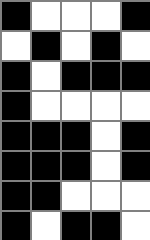[["black", "white", "white", "white", "black"], ["white", "black", "white", "black", "white"], ["black", "white", "black", "black", "black"], ["black", "white", "white", "white", "white"], ["black", "black", "black", "white", "black"], ["black", "black", "black", "white", "black"], ["black", "black", "white", "white", "white"], ["black", "white", "black", "black", "white"]]